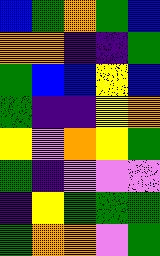[["blue", "green", "orange", "green", "blue"], ["orange", "orange", "indigo", "indigo", "green"], ["green", "blue", "blue", "yellow", "blue"], ["green", "indigo", "indigo", "yellow", "orange"], ["yellow", "violet", "orange", "yellow", "green"], ["green", "indigo", "violet", "violet", "violet"], ["indigo", "yellow", "green", "green", "green"], ["green", "orange", "orange", "violet", "green"]]